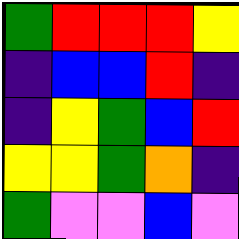[["green", "red", "red", "red", "yellow"], ["indigo", "blue", "blue", "red", "indigo"], ["indigo", "yellow", "green", "blue", "red"], ["yellow", "yellow", "green", "orange", "indigo"], ["green", "violet", "violet", "blue", "violet"]]